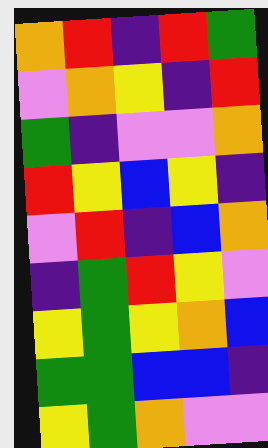[["orange", "red", "indigo", "red", "green"], ["violet", "orange", "yellow", "indigo", "red"], ["green", "indigo", "violet", "violet", "orange"], ["red", "yellow", "blue", "yellow", "indigo"], ["violet", "red", "indigo", "blue", "orange"], ["indigo", "green", "red", "yellow", "violet"], ["yellow", "green", "yellow", "orange", "blue"], ["green", "green", "blue", "blue", "indigo"], ["yellow", "green", "orange", "violet", "violet"]]